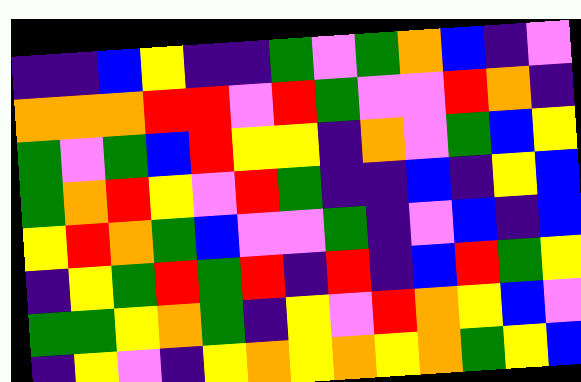[["indigo", "indigo", "blue", "yellow", "indigo", "indigo", "green", "violet", "green", "orange", "blue", "indigo", "violet"], ["orange", "orange", "orange", "red", "red", "violet", "red", "green", "violet", "violet", "red", "orange", "indigo"], ["green", "violet", "green", "blue", "red", "yellow", "yellow", "indigo", "orange", "violet", "green", "blue", "yellow"], ["green", "orange", "red", "yellow", "violet", "red", "green", "indigo", "indigo", "blue", "indigo", "yellow", "blue"], ["yellow", "red", "orange", "green", "blue", "violet", "violet", "green", "indigo", "violet", "blue", "indigo", "blue"], ["indigo", "yellow", "green", "red", "green", "red", "indigo", "red", "indigo", "blue", "red", "green", "yellow"], ["green", "green", "yellow", "orange", "green", "indigo", "yellow", "violet", "red", "orange", "yellow", "blue", "violet"], ["indigo", "yellow", "violet", "indigo", "yellow", "orange", "yellow", "orange", "yellow", "orange", "green", "yellow", "blue"]]